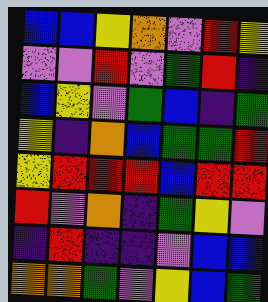[["blue", "blue", "yellow", "orange", "violet", "red", "yellow"], ["violet", "violet", "red", "violet", "green", "red", "indigo"], ["blue", "yellow", "violet", "green", "blue", "indigo", "green"], ["yellow", "indigo", "orange", "blue", "green", "green", "red"], ["yellow", "red", "red", "red", "blue", "red", "red"], ["red", "violet", "orange", "indigo", "green", "yellow", "violet"], ["indigo", "red", "indigo", "indigo", "violet", "blue", "blue"], ["orange", "orange", "green", "violet", "yellow", "blue", "green"]]